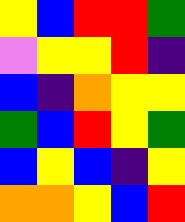[["yellow", "blue", "red", "red", "green"], ["violet", "yellow", "yellow", "red", "indigo"], ["blue", "indigo", "orange", "yellow", "yellow"], ["green", "blue", "red", "yellow", "green"], ["blue", "yellow", "blue", "indigo", "yellow"], ["orange", "orange", "yellow", "blue", "red"]]